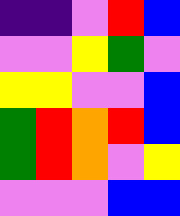[["indigo", "indigo", "violet", "red", "blue"], ["violet", "violet", "yellow", "green", "violet"], ["yellow", "yellow", "violet", "violet", "blue"], ["green", "red", "orange", "red", "blue"], ["green", "red", "orange", "violet", "yellow"], ["violet", "violet", "violet", "blue", "blue"]]